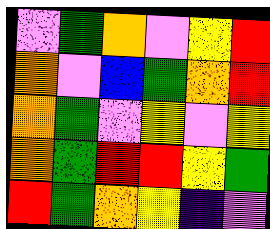[["violet", "green", "orange", "violet", "yellow", "red"], ["orange", "violet", "blue", "green", "orange", "red"], ["orange", "green", "violet", "yellow", "violet", "yellow"], ["orange", "green", "red", "red", "yellow", "green"], ["red", "green", "orange", "yellow", "indigo", "violet"]]